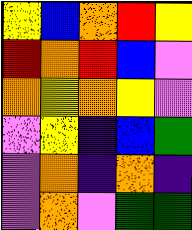[["yellow", "blue", "orange", "red", "yellow"], ["red", "orange", "red", "blue", "violet"], ["orange", "yellow", "orange", "yellow", "violet"], ["violet", "yellow", "indigo", "blue", "green"], ["violet", "orange", "indigo", "orange", "indigo"], ["violet", "orange", "violet", "green", "green"]]